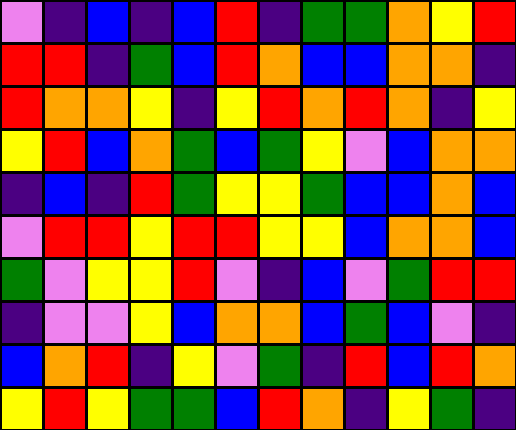[["violet", "indigo", "blue", "indigo", "blue", "red", "indigo", "green", "green", "orange", "yellow", "red"], ["red", "red", "indigo", "green", "blue", "red", "orange", "blue", "blue", "orange", "orange", "indigo"], ["red", "orange", "orange", "yellow", "indigo", "yellow", "red", "orange", "red", "orange", "indigo", "yellow"], ["yellow", "red", "blue", "orange", "green", "blue", "green", "yellow", "violet", "blue", "orange", "orange"], ["indigo", "blue", "indigo", "red", "green", "yellow", "yellow", "green", "blue", "blue", "orange", "blue"], ["violet", "red", "red", "yellow", "red", "red", "yellow", "yellow", "blue", "orange", "orange", "blue"], ["green", "violet", "yellow", "yellow", "red", "violet", "indigo", "blue", "violet", "green", "red", "red"], ["indigo", "violet", "violet", "yellow", "blue", "orange", "orange", "blue", "green", "blue", "violet", "indigo"], ["blue", "orange", "red", "indigo", "yellow", "violet", "green", "indigo", "red", "blue", "red", "orange"], ["yellow", "red", "yellow", "green", "green", "blue", "red", "orange", "indigo", "yellow", "green", "indigo"]]